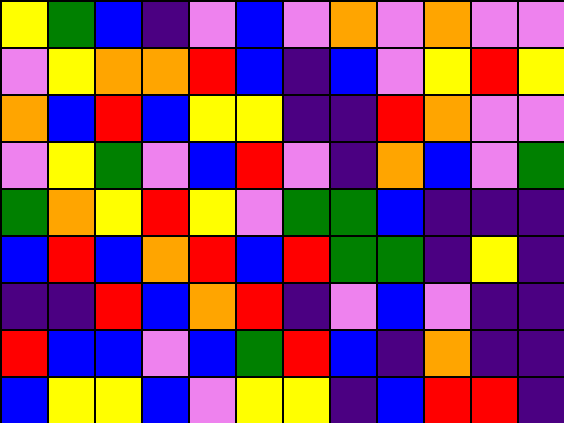[["yellow", "green", "blue", "indigo", "violet", "blue", "violet", "orange", "violet", "orange", "violet", "violet"], ["violet", "yellow", "orange", "orange", "red", "blue", "indigo", "blue", "violet", "yellow", "red", "yellow"], ["orange", "blue", "red", "blue", "yellow", "yellow", "indigo", "indigo", "red", "orange", "violet", "violet"], ["violet", "yellow", "green", "violet", "blue", "red", "violet", "indigo", "orange", "blue", "violet", "green"], ["green", "orange", "yellow", "red", "yellow", "violet", "green", "green", "blue", "indigo", "indigo", "indigo"], ["blue", "red", "blue", "orange", "red", "blue", "red", "green", "green", "indigo", "yellow", "indigo"], ["indigo", "indigo", "red", "blue", "orange", "red", "indigo", "violet", "blue", "violet", "indigo", "indigo"], ["red", "blue", "blue", "violet", "blue", "green", "red", "blue", "indigo", "orange", "indigo", "indigo"], ["blue", "yellow", "yellow", "blue", "violet", "yellow", "yellow", "indigo", "blue", "red", "red", "indigo"]]